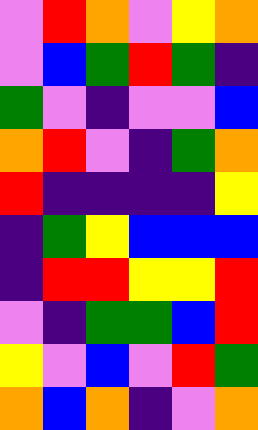[["violet", "red", "orange", "violet", "yellow", "orange"], ["violet", "blue", "green", "red", "green", "indigo"], ["green", "violet", "indigo", "violet", "violet", "blue"], ["orange", "red", "violet", "indigo", "green", "orange"], ["red", "indigo", "indigo", "indigo", "indigo", "yellow"], ["indigo", "green", "yellow", "blue", "blue", "blue"], ["indigo", "red", "red", "yellow", "yellow", "red"], ["violet", "indigo", "green", "green", "blue", "red"], ["yellow", "violet", "blue", "violet", "red", "green"], ["orange", "blue", "orange", "indigo", "violet", "orange"]]